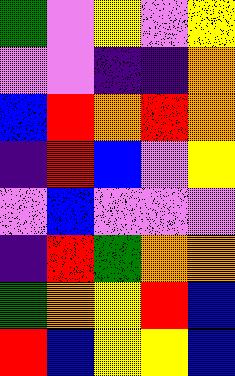[["green", "violet", "yellow", "violet", "yellow"], ["violet", "violet", "indigo", "indigo", "orange"], ["blue", "red", "orange", "red", "orange"], ["indigo", "red", "blue", "violet", "yellow"], ["violet", "blue", "violet", "violet", "violet"], ["indigo", "red", "green", "orange", "orange"], ["green", "orange", "yellow", "red", "blue"], ["red", "blue", "yellow", "yellow", "blue"]]